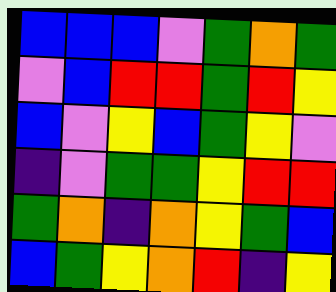[["blue", "blue", "blue", "violet", "green", "orange", "green"], ["violet", "blue", "red", "red", "green", "red", "yellow"], ["blue", "violet", "yellow", "blue", "green", "yellow", "violet"], ["indigo", "violet", "green", "green", "yellow", "red", "red"], ["green", "orange", "indigo", "orange", "yellow", "green", "blue"], ["blue", "green", "yellow", "orange", "red", "indigo", "yellow"]]